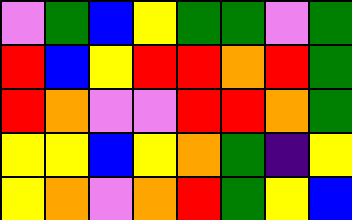[["violet", "green", "blue", "yellow", "green", "green", "violet", "green"], ["red", "blue", "yellow", "red", "red", "orange", "red", "green"], ["red", "orange", "violet", "violet", "red", "red", "orange", "green"], ["yellow", "yellow", "blue", "yellow", "orange", "green", "indigo", "yellow"], ["yellow", "orange", "violet", "orange", "red", "green", "yellow", "blue"]]